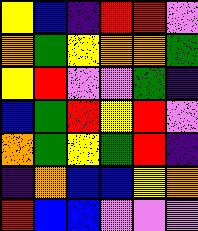[["yellow", "blue", "indigo", "red", "red", "violet"], ["orange", "green", "yellow", "orange", "orange", "green"], ["yellow", "red", "violet", "violet", "green", "indigo"], ["blue", "green", "red", "yellow", "red", "violet"], ["orange", "green", "yellow", "green", "red", "indigo"], ["indigo", "orange", "blue", "blue", "yellow", "orange"], ["red", "blue", "blue", "violet", "violet", "violet"]]